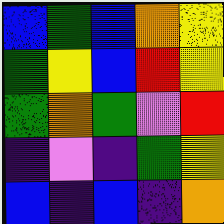[["blue", "green", "blue", "orange", "yellow"], ["green", "yellow", "blue", "red", "yellow"], ["green", "orange", "green", "violet", "red"], ["indigo", "violet", "indigo", "green", "yellow"], ["blue", "indigo", "blue", "indigo", "orange"]]